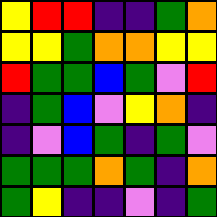[["yellow", "red", "red", "indigo", "indigo", "green", "orange"], ["yellow", "yellow", "green", "orange", "orange", "yellow", "yellow"], ["red", "green", "green", "blue", "green", "violet", "red"], ["indigo", "green", "blue", "violet", "yellow", "orange", "indigo"], ["indigo", "violet", "blue", "green", "indigo", "green", "violet"], ["green", "green", "green", "orange", "green", "indigo", "orange"], ["green", "yellow", "indigo", "indigo", "violet", "indigo", "green"]]